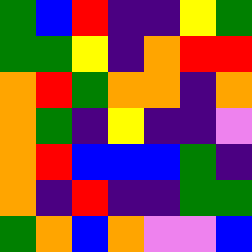[["green", "blue", "red", "indigo", "indigo", "yellow", "green"], ["green", "green", "yellow", "indigo", "orange", "red", "red"], ["orange", "red", "green", "orange", "orange", "indigo", "orange"], ["orange", "green", "indigo", "yellow", "indigo", "indigo", "violet"], ["orange", "red", "blue", "blue", "blue", "green", "indigo"], ["orange", "indigo", "red", "indigo", "indigo", "green", "green"], ["green", "orange", "blue", "orange", "violet", "violet", "blue"]]